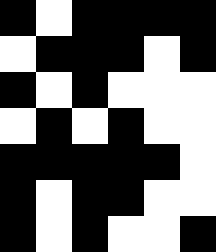[["black", "white", "black", "black", "black", "black"], ["white", "black", "black", "black", "white", "black"], ["black", "white", "black", "white", "white", "white"], ["white", "black", "white", "black", "white", "white"], ["black", "black", "black", "black", "black", "white"], ["black", "white", "black", "black", "white", "white"], ["black", "white", "black", "white", "white", "black"]]